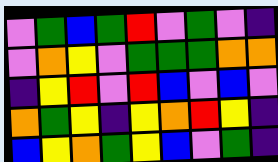[["violet", "green", "blue", "green", "red", "violet", "green", "violet", "indigo"], ["violet", "orange", "yellow", "violet", "green", "green", "green", "orange", "orange"], ["indigo", "yellow", "red", "violet", "red", "blue", "violet", "blue", "violet"], ["orange", "green", "yellow", "indigo", "yellow", "orange", "red", "yellow", "indigo"], ["blue", "yellow", "orange", "green", "yellow", "blue", "violet", "green", "indigo"]]